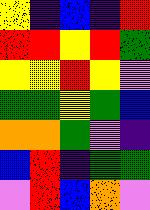[["yellow", "indigo", "blue", "indigo", "red"], ["red", "red", "yellow", "red", "green"], ["yellow", "yellow", "red", "yellow", "violet"], ["green", "green", "yellow", "green", "blue"], ["orange", "orange", "green", "violet", "indigo"], ["blue", "red", "indigo", "green", "green"], ["violet", "red", "blue", "orange", "violet"]]